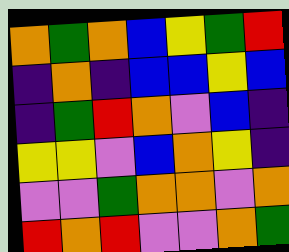[["orange", "green", "orange", "blue", "yellow", "green", "red"], ["indigo", "orange", "indigo", "blue", "blue", "yellow", "blue"], ["indigo", "green", "red", "orange", "violet", "blue", "indigo"], ["yellow", "yellow", "violet", "blue", "orange", "yellow", "indigo"], ["violet", "violet", "green", "orange", "orange", "violet", "orange"], ["red", "orange", "red", "violet", "violet", "orange", "green"]]